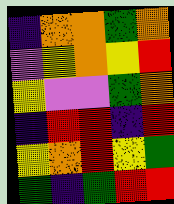[["indigo", "orange", "orange", "green", "orange"], ["violet", "yellow", "orange", "yellow", "red"], ["yellow", "violet", "violet", "green", "orange"], ["indigo", "red", "red", "indigo", "red"], ["yellow", "orange", "red", "yellow", "green"], ["green", "indigo", "green", "red", "red"]]